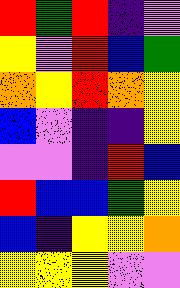[["red", "green", "red", "indigo", "violet"], ["yellow", "violet", "red", "blue", "green"], ["orange", "yellow", "red", "orange", "yellow"], ["blue", "violet", "indigo", "indigo", "yellow"], ["violet", "violet", "indigo", "red", "blue"], ["red", "blue", "blue", "green", "yellow"], ["blue", "indigo", "yellow", "yellow", "orange"], ["yellow", "yellow", "yellow", "violet", "violet"]]